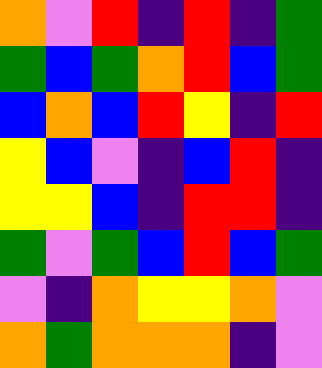[["orange", "violet", "red", "indigo", "red", "indigo", "green"], ["green", "blue", "green", "orange", "red", "blue", "green"], ["blue", "orange", "blue", "red", "yellow", "indigo", "red"], ["yellow", "blue", "violet", "indigo", "blue", "red", "indigo"], ["yellow", "yellow", "blue", "indigo", "red", "red", "indigo"], ["green", "violet", "green", "blue", "red", "blue", "green"], ["violet", "indigo", "orange", "yellow", "yellow", "orange", "violet"], ["orange", "green", "orange", "orange", "orange", "indigo", "violet"]]